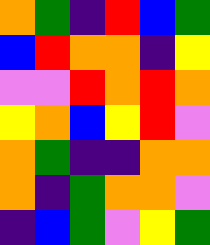[["orange", "green", "indigo", "red", "blue", "green"], ["blue", "red", "orange", "orange", "indigo", "yellow"], ["violet", "violet", "red", "orange", "red", "orange"], ["yellow", "orange", "blue", "yellow", "red", "violet"], ["orange", "green", "indigo", "indigo", "orange", "orange"], ["orange", "indigo", "green", "orange", "orange", "violet"], ["indigo", "blue", "green", "violet", "yellow", "green"]]